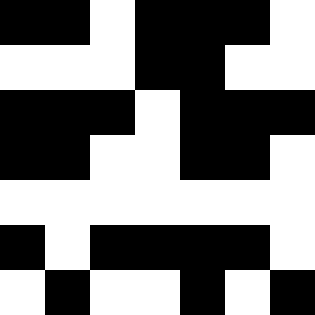[["black", "black", "white", "black", "black", "black", "white"], ["white", "white", "white", "black", "black", "white", "white"], ["black", "black", "black", "white", "black", "black", "black"], ["black", "black", "white", "white", "black", "black", "white"], ["white", "white", "white", "white", "white", "white", "white"], ["black", "white", "black", "black", "black", "black", "white"], ["white", "black", "white", "white", "black", "white", "black"]]